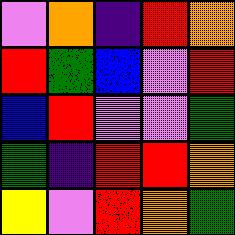[["violet", "orange", "indigo", "red", "orange"], ["red", "green", "blue", "violet", "red"], ["blue", "red", "violet", "violet", "green"], ["green", "indigo", "red", "red", "orange"], ["yellow", "violet", "red", "orange", "green"]]